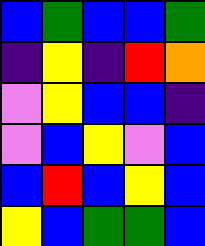[["blue", "green", "blue", "blue", "green"], ["indigo", "yellow", "indigo", "red", "orange"], ["violet", "yellow", "blue", "blue", "indigo"], ["violet", "blue", "yellow", "violet", "blue"], ["blue", "red", "blue", "yellow", "blue"], ["yellow", "blue", "green", "green", "blue"]]